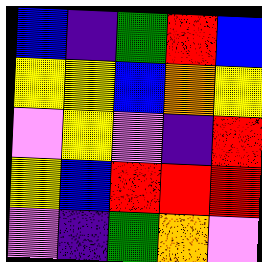[["blue", "indigo", "green", "red", "blue"], ["yellow", "yellow", "blue", "orange", "yellow"], ["violet", "yellow", "violet", "indigo", "red"], ["yellow", "blue", "red", "red", "red"], ["violet", "indigo", "green", "orange", "violet"]]